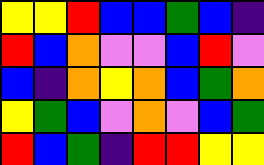[["yellow", "yellow", "red", "blue", "blue", "green", "blue", "indigo"], ["red", "blue", "orange", "violet", "violet", "blue", "red", "violet"], ["blue", "indigo", "orange", "yellow", "orange", "blue", "green", "orange"], ["yellow", "green", "blue", "violet", "orange", "violet", "blue", "green"], ["red", "blue", "green", "indigo", "red", "red", "yellow", "yellow"]]